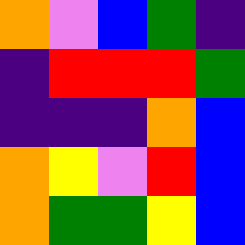[["orange", "violet", "blue", "green", "indigo"], ["indigo", "red", "red", "red", "green"], ["indigo", "indigo", "indigo", "orange", "blue"], ["orange", "yellow", "violet", "red", "blue"], ["orange", "green", "green", "yellow", "blue"]]